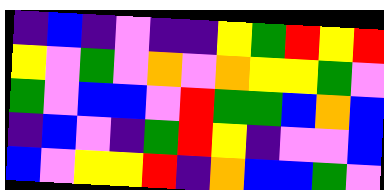[["indigo", "blue", "indigo", "violet", "indigo", "indigo", "yellow", "green", "red", "yellow", "red"], ["yellow", "violet", "green", "violet", "orange", "violet", "orange", "yellow", "yellow", "green", "violet"], ["green", "violet", "blue", "blue", "violet", "red", "green", "green", "blue", "orange", "blue"], ["indigo", "blue", "violet", "indigo", "green", "red", "yellow", "indigo", "violet", "violet", "blue"], ["blue", "violet", "yellow", "yellow", "red", "indigo", "orange", "blue", "blue", "green", "violet"]]